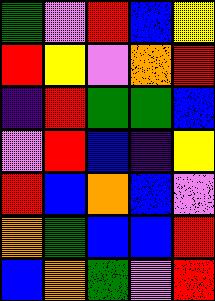[["green", "violet", "red", "blue", "yellow"], ["red", "yellow", "violet", "orange", "red"], ["indigo", "red", "green", "green", "blue"], ["violet", "red", "blue", "indigo", "yellow"], ["red", "blue", "orange", "blue", "violet"], ["orange", "green", "blue", "blue", "red"], ["blue", "orange", "green", "violet", "red"]]